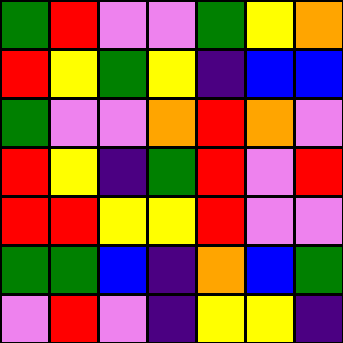[["green", "red", "violet", "violet", "green", "yellow", "orange"], ["red", "yellow", "green", "yellow", "indigo", "blue", "blue"], ["green", "violet", "violet", "orange", "red", "orange", "violet"], ["red", "yellow", "indigo", "green", "red", "violet", "red"], ["red", "red", "yellow", "yellow", "red", "violet", "violet"], ["green", "green", "blue", "indigo", "orange", "blue", "green"], ["violet", "red", "violet", "indigo", "yellow", "yellow", "indigo"]]